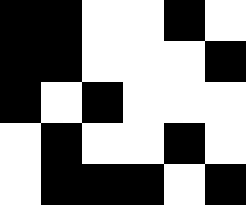[["black", "black", "white", "white", "black", "white"], ["black", "black", "white", "white", "white", "black"], ["black", "white", "black", "white", "white", "white"], ["white", "black", "white", "white", "black", "white"], ["white", "black", "black", "black", "white", "black"]]